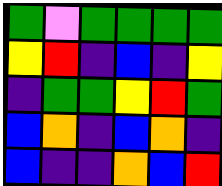[["green", "violet", "green", "green", "green", "green"], ["yellow", "red", "indigo", "blue", "indigo", "yellow"], ["indigo", "green", "green", "yellow", "red", "green"], ["blue", "orange", "indigo", "blue", "orange", "indigo"], ["blue", "indigo", "indigo", "orange", "blue", "red"]]